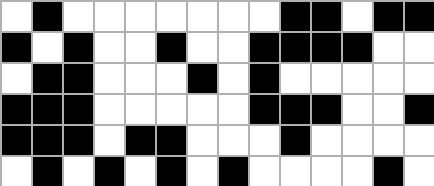[["white", "black", "white", "white", "white", "white", "white", "white", "white", "black", "black", "white", "black", "black"], ["black", "white", "black", "white", "white", "black", "white", "white", "black", "black", "black", "black", "white", "white"], ["white", "black", "black", "white", "white", "white", "black", "white", "black", "white", "white", "white", "white", "white"], ["black", "black", "black", "white", "white", "white", "white", "white", "black", "black", "black", "white", "white", "black"], ["black", "black", "black", "white", "black", "black", "white", "white", "white", "black", "white", "white", "white", "white"], ["white", "black", "white", "black", "white", "black", "white", "black", "white", "white", "white", "white", "black", "white"]]